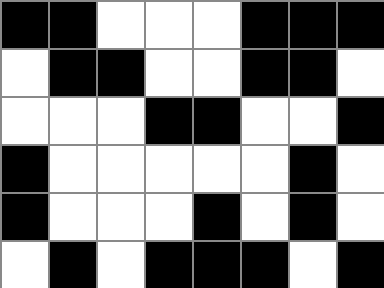[["black", "black", "white", "white", "white", "black", "black", "black"], ["white", "black", "black", "white", "white", "black", "black", "white"], ["white", "white", "white", "black", "black", "white", "white", "black"], ["black", "white", "white", "white", "white", "white", "black", "white"], ["black", "white", "white", "white", "black", "white", "black", "white"], ["white", "black", "white", "black", "black", "black", "white", "black"]]